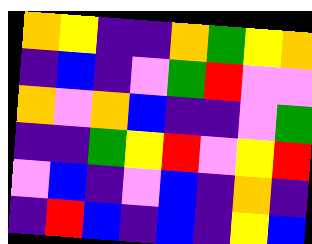[["orange", "yellow", "indigo", "indigo", "orange", "green", "yellow", "orange"], ["indigo", "blue", "indigo", "violet", "green", "red", "violet", "violet"], ["orange", "violet", "orange", "blue", "indigo", "indigo", "violet", "green"], ["indigo", "indigo", "green", "yellow", "red", "violet", "yellow", "red"], ["violet", "blue", "indigo", "violet", "blue", "indigo", "orange", "indigo"], ["indigo", "red", "blue", "indigo", "blue", "indigo", "yellow", "blue"]]